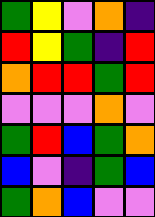[["green", "yellow", "violet", "orange", "indigo"], ["red", "yellow", "green", "indigo", "red"], ["orange", "red", "red", "green", "red"], ["violet", "violet", "violet", "orange", "violet"], ["green", "red", "blue", "green", "orange"], ["blue", "violet", "indigo", "green", "blue"], ["green", "orange", "blue", "violet", "violet"]]